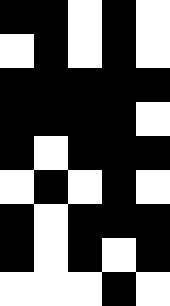[["black", "black", "white", "black", "white"], ["white", "black", "white", "black", "white"], ["black", "black", "black", "black", "black"], ["black", "black", "black", "black", "white"], ["black", "white", "black", "black", "black"], ["white", "black", "white", "black", "white"], ["black", "white", "black", "black", "black"], ["black", "white", "black", "white", "black"], ["white", "white", "white", "black", "white"]]